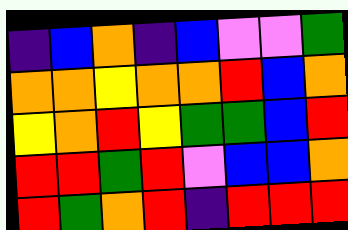[["indigo", "blue", "orange", "indigo", "blue", "violet", "violet", "green"], ["orange", "orange", "yellow", "orange", "orange", "red", "blue", "orange"], ["yellow", "orange", "red", "yellow", "green", "green", "blue", "red"], ["red", "red", "green", "red", "violet", "blue", "blue", "orange"], ["red", "green", "orange", "red", "indigo", "red", "red", "red"]]